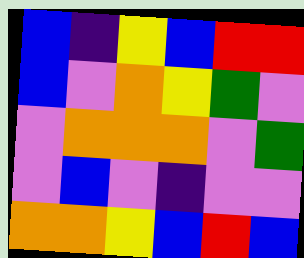[["blue", "indigo", "yellow", "blue", "red", "red"], ["blue", "violet", "orange", "yellow", "green", "violet"], ["violet", "orange", "orange", "orange", "violet", "green"], ["violet", "blue", "violet", "indigo", "violet", "violet"], ["orange", "orange", "yellow", "blue", "red", "blue"]]